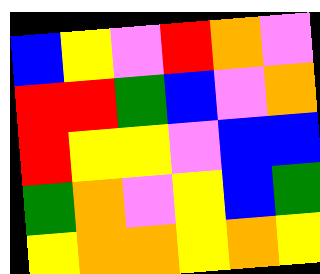[["blue", "yellow", "violet", "red", "orange", "violet"], ["red", "red", "green", "blue", "violet", "orange"], ["red", "yellow", "yellow", "violet", "blue", "blue"], ["green", "orange", "violet", "yellow", "blue", "green"], ["yellow", "orange", "orange", "yellow", "orange", "yellow"]]